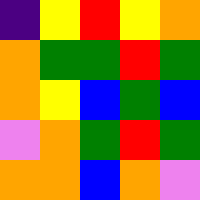[["indigo", "yellow", "red", "yellow", "orange"], ["orange", "green", "green", "red", "green"], ["orange", "yellow", "blue", "green", "blue"], ["violet", "orange", "green", "red", "green"], ["orange", "orange", "blue", "orange", "violet"]]